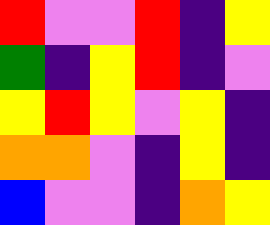[["red", "violet", "violet", "red", "indigo", "yellow"], ["green", "indigo", "yellow", "red", "indigo", "violet"], ["yellow", "red", "yellow", "violet", "yellow", "indigo"], ["orange", "orange", "violet", "indigo", "yellow", "indigo"], ["blue", "violet", "violet", "indigo", "orange", "yellow"]]